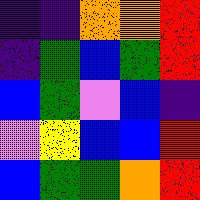[["indigo", "indigo", "orange", "orange", "red"], ["indigo", "green", "blue", "green", "red"], ["blue", "green", "violet", "blue", "indigo"], ["violet", "yellow", "blue", "blue", "red"], ["blue", "green", "green", "orange", "red"]]